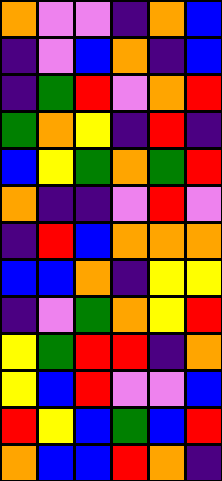[["orange", "violet", "violet", "indigo", "orange", "blue"], ["indigo", "violet", "blue", "orange", "indigo", "blue"], ["indigo", "green", "red", "violet", "orange", "red"], ["green", "orange", "yellow", "indigo", "red", "indigo"], ["blue", "yellow", "green", "orange", "green", "red"], ["orange", "indigo", "indigo", "violet", "red", "violet"], ["indigo", "red", "blue", "orange", "orange", "orange"], ["blue", "blue", "orange", "indigo", "yellow", "yellow"], ["indigo", "violet", "green", "orange", "yellow", "red"], ["yellow", "green", "red", "red", "indigo", "orange"], ["yellow", "blue", "red", "violet", "violet", "blue"], ["red", "yellow", "blue", "green", "blue", "red"], ["orange", "blue", "blue", "red", "orange", "indigo"]]